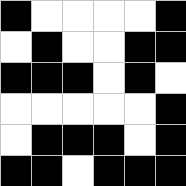[["black", "white", "white", "white", "white", "black"], ["white", "black", "white", "white", "black", "black"], ["black", "black", "black", "white", "black", "white"], ["white", "white", "white", "white", "white", "black"], ["white", "black", "black", "black", "white", "black"], ["black", "black", "white", "black", "black", "black"]]